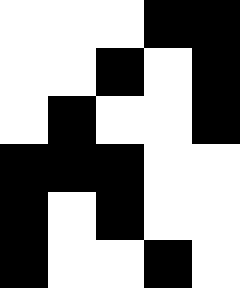[["white", "white", "white", "black", "black"], ["white", "white", "black", "white", "black"], ["white", "black", "white", "white", "black"], ["black", "black", "black", "white", "white"], ["black", "white", "black", "white", "white"], ["black", "white", "white", "black", "white"]]